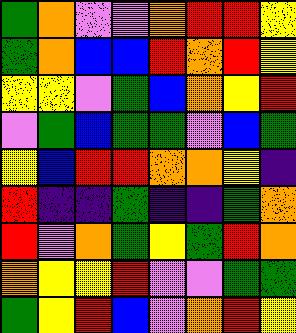[["green", "orange", "violet", "violet", "orange", "red", "red", "yellow"], ["green", "orange", "blue", "blue", "red", "orange", "red", "yellow"], ["yellow", "yellow", "violet", "green", "blue", "orange", "yellow", "red"], ["violet", "green", "blue", "green", "green", "violet", "blue", "green"], ["yellow", "blue", "red", "red", "orange", "orange", "yellow", "indigo"], ["red", "indigo", "indigo", "green", "indigo", "indigo", "green", "orange"], ["red", "violet", "orange", "green", "yellow", "green", "red", "orange"], ["orange", "yellow", "yellow", "red", "violet", "violet", "green", "green"], ["green", "yellow", "red", "blue", "violet", "orange", "red", "yellow"]]